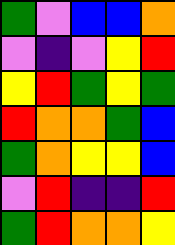[["green", "violet", "blue", "blue", "orange"], ["violet", "indigo", "violet", "yellow", "red"], ["yellow", "red", "green", "yellow", "green"], ["red", "orange", "orange", "green", "blue"], ["green", "orange", "yellow", "yellow", "blue"], ["violet", "red", "indigo", "indigo", "red"], ["green", "red", "orange", "orange", "yellow"]]